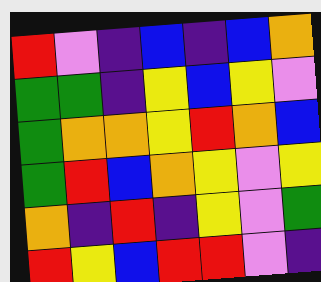[["red", "violet", "indigo", "blue", "indigo", "blue", "orange"], ["green", "green", "indigo", "yellow", "blue", "yellow", "violet"], ["green", "orange", "orange", "yellow", "red", "orange", "blue"], ["green", "red", "blue", "orange", "yellow", "violet", "yellow"], ["orange", "indigo", "red", "indigo", "yellow", "violet", "green"], ["red", "yellow", "blue", "red", "red", "violet", "indigo"]]